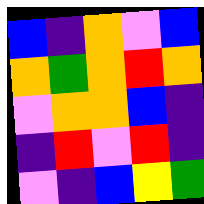[["blue", "indigo", "orange", "violet", "blue"], ["orange", "green", "orange", "red", "orange"], ["violet", "orange", "orange", "blue", "indigo"], ["indigo", "red", "violet", "red", "indigo"], ["violet", "indigo", "blue", "yellow", "green"]]